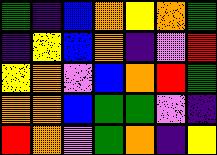[["green", "indigo", "blue", "orange", "yellow", "orange", "green"], ["indigo", "yellow", "blue", "orange", "indigo", "violet", "red"], ["yellow", "orange", "violet", "blue", "orange", "red", "green"], ["orange", "orange", "blue", "green", "green", "violet", "indigo"], ["red", "orange", "violet", "green", "orange", "indigo", "yellow"]]